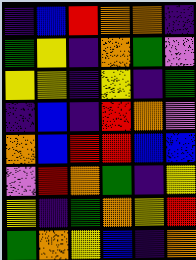[["indigo", "blue", "red", "orange", "orange", "indigo"], ["green", "yellow", "indigo", "orange", "green", "violet"], ["yellow", "yellow", "indigo", "yellow", "indigo", "green"], ["indigo", "blue", "indigo", "red", "orange", "violet"], ["orange", "blue", "red", "red", "blue", "blue"], ["violet", "red", "orange", "green", "indigo", "yellow"], ["yellow", "indigo", "green", "orange", "yellow", "red"], ["green", "orange", "yellow", "blue", "indigo", "orange"]]